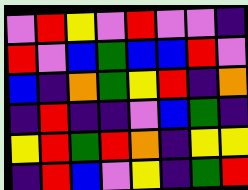[["violet", "red", "yellow", "violet", "red", "violet", "violet", "indigo"], ["red", "violet", "blue", "green", "blue", "blue", "red", "violet"], ["blue", "indigo", "orange", "green", "yellow", "red", "indigo", "orange"], ["indigo", "red", "indigo", "indigo", "violet", "blue", "green", "indigo"], ["yellow", "red", "green", "red", "orange", "indigo", "yellow", "yellow"], ["indigo", "red", "blue", "violet", "yellow", "indigo", "green", "red"]]